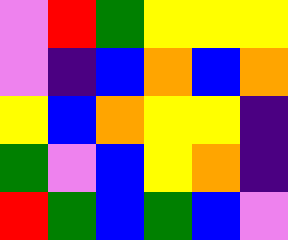[["violet", "red", "green", "yellow", "yellow", "yellow"], ["violet", "indigo", "blue", "orange", "blue", "orange"], ["yellow", "blue", "orange", "yellow", "yellow", "indigo"], ["green", "violet", "blue", "yellow", "orange", "indigo"], ["red", "green", "blue", "green", "blue", "violet"]]